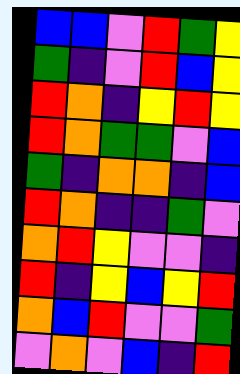[["blue", "blue", "violet", "red", "green", "yellow"], ["green", "indigo", "violet", "red", "blue", "yellow"], ["red", "orange", "indigo", "yellow", "red", "yellow"], ["red", "orange", "green", "green", "violet", "blue"], ["green", "indigo", "orange", "orange", "indigo", "blue"], ["red", "orange", "indigo", "indigo", "green", "violet"], ["orange", "red", "yellow", "violet", "violet", "indigo"], ["red", "indigo", "yellow", "blue", "yellow", "red"], ["orange", "blue", "red", "violet", "violet", "green"], ["violet", "orange", "violet", "blue", "indigo", "red"]]